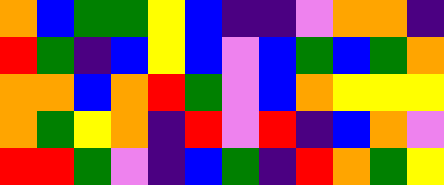[["orange", "blue", "green", "green", "yellow", "blue", "indigo", "indigo", "violet", "orange", "orange", "indigo"], ["red", "green", "indigo", "blue", "yellow", "blue", "violet", "blue", "green", "blue", "green", "orange"], ["orange", "orange", "blue", "orange", "red", "green", "violet", "blue", "orange", "yellow", "yellow", "yellow"], ["orange", "green", "yellow", "orange", "indigo", "red", "violet", "red", "indigo", "blue", "orange", "violet"], ["red", "red", "green", "violet", "indigo", "blue", "green", "indigo", "red", "orange", "green", "yellow"]]